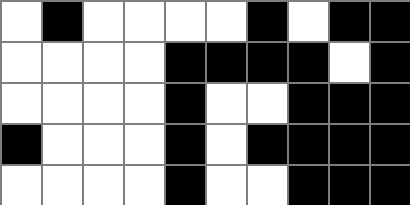[["white", "black", "white", "white", "white", "white", "black", "white", "black", "black"], ["white", "white", "white", "white", "black", "black", "black", "black", "white", "black"], ["white", "white", "white", "white", "black", "white", "white", "black", "black", "black"], ["black", "white", "white", "white", "black", "white", "black", "black", "black", "black"], ["white", "white", "white", "white", "black", "white", "white", "black", "black", "black"]]